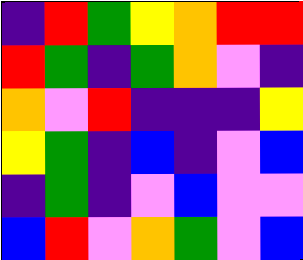[["indigo", "red", "green", "yellow", "orange", "red", "red"], ["red", "green", "indigo", "green", "orange", "violet", "indigo"], ["orange", "violet", "red", "indigo", "indigo", "indigo", "yellow"], ["yellow", "green", "indigo", "blue", "indigo", "violet", "blue"], ["indigo", "green", "indigo", "violet", "blue", "violet", "violet"], ["blue", "red", "violet", "orange", "green", "violet", "blue"]]